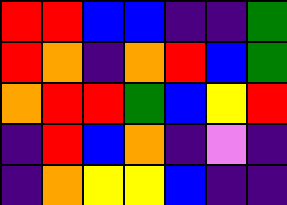[["red", "red", "blue", "blue", "indigo", "indigo", "green"], ["red", "orange", "indigo", "orange", "red", "blue", "green"], ["orange", "red", "red", "green", "blue", "yellow", "red"], ["indigo", "red", "blue", "orange", "indigo", "violet", "indigo"], ["indigo", "orange", "yellow", "yellow", "blue", "indigo", "indigo"]]